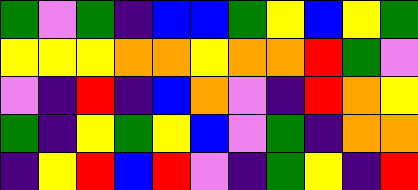[["green", "violet", "green", "indigo", "blue", "blue", "green", "yellow", "blue", "yellow", "green"], ["yellow", "yellow", "yellow", "orange", "orange", "yellow", "orange", "orange", "red", "green", "violet"], ["violet", "indigo", "red", "indigo", "blue", "orange", "violet", "indigo", "red", "orange", "yellow"], ["green", "indigo", "yellow", "green", "yellow", "blue", "violet", "green", "indigo", "orange", "orange"], ["indigo", "yellow", "red", "blue", "red", "violet", "indigo", "green", "yellow", "indigo", "red"]]